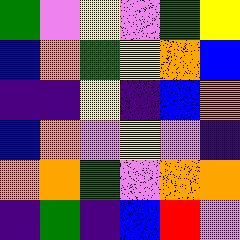[["green", "violet", "yellow", "violet", "green", "yellow"], ["blue", "orange", "green", "yellow", "orange", "blue"], ["indigo", "indigo", "yellow", "indigo", "blue", "orange"], ["blue", "orange", "violet", "yellow", "violet", "indigo"], ["orange", "orange", "green", "violet", "orange", "orange"], ["indigo", "green", "indigo", "blue", "red", "violet"]]